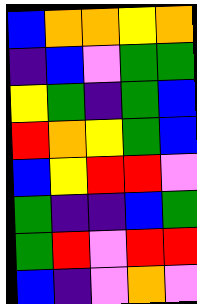[["blue", "orange", "orange", "yellow", "orange"], ["indigo", "blue", "violet", "green", "green"], ["yellow", "green", "indigo", "green", "blue"], ["red", "orange", "yellow", "green", "blue"], ["blue", "yellow", "red", "red", "violet"], ["green", "indigo", "indigo", "blue", "green"], ["green", "red", "violet", "red", "red"], ["blue", "indigo", "violet", "orange", "violet"]]